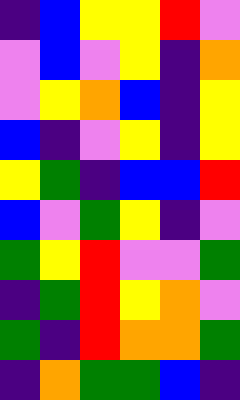[["indigo", "blue", "yellow", "yellow", "red", "violet"], ["violet", "blue", "violet", "yellow", "indigo", "orange"], ["violet", "yellow", "orange", "blue", "indigo", "yellow"], ["blue", "indigo", "violet", "yellow", "indigo", "yellow"], ["yellow", "green", "indigo", "blue", "blue", "red"], ["blue", "violet", "green", "yellow", "indigo", "violet"], ["green", "yellow", "red", "violet", "violet", "green"], ["indigo", "green", "red", "yellow", "orange", "violet"], ["green", "indigo", "red", "orange", "orange", "green"], ["indigo", "orange", "green", "green", "blue", "indigo"]]